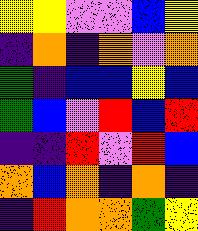[["yellow", "yellow", "violet", "violet", "blue", "yellow"], ["indigo", "orange", "indigo", "orange", "violet", "orange"], ["green", "indigo", "blue", "blue", "yellow", "blue"], ["green", "blue", "violet", "red", "blue", "red"], ["indigo", "indigo", "red", "violet", "red", "blue"], ["orange", "blue", "orange", "indigo", "orange", "indigo"], ["indigo", "red", "orange", "orange", "green", "yellow"]]